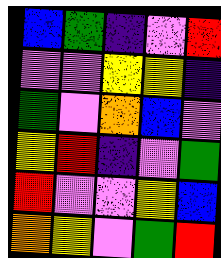[["blue", "green", "indigo", "violet", "red"], ["violet", "violet", "yellow", "yellow", "indigo"], ["green", "violet", "orange", "blue", "violet"], ["yellow", "red", "indigo", "violet", "green"], ["red", "violet", "violet", "yellow", "blue"], ["orange", "yellow", "violet", "green", "red"]]